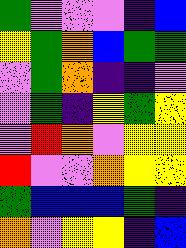[["green", "violet", "violet", "violet", "indigo", "blue"], ["yellow", "green", "orange", "blue", "green", "green"], ["violet", "green", "orange", "indigo", "indigo", "violet"], ["violet", "green", "indigo", "yellow", "green", "yellow"], ["violet", "red", "orange", "violet", "yellow", "yellow"], ["red", "violet", "violet", "orange", "yellow", "yellow"], ["green", "blue", "blue", "blue", "green", "indigo"], ["orange", "violet", "yellow", "yellow", "indigo", "blue"]]